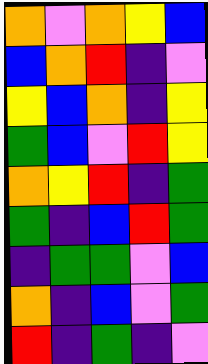[["orange", "violet", "orange", "yellow", "blue"], ["blue", "orange", "red", "indigo", "violet"], ["yellow", "blue", "orange", "indigo", "yellow"], ["green", "blue", "violet", "red", "yellow"], ["orange", "yellow", "red", "indigo", "green"], ["green", "indigo", "blue", "red", "green"], ["indigo", "green", "green", "violet", "blue"], ["orange", "indigo", "blue", "violet", "green"], ["red", "indigo", "green", "indigo", "violet"]]